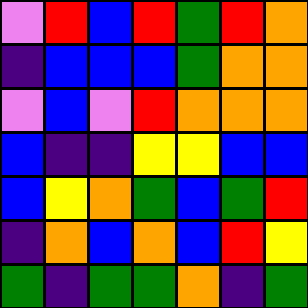[["violet", "red", "blue", "red", "green", "red", "orange"], ["indigo", "blue", "blue", "blue", "green", "orange", "orange"], ["violet", "blue", "violet", "red", "orange", "orange", "orange"], ["blue", "indigo", "indigo", "yellow", "yellow", "blue", "blue"], ["blue", "yellow", "orange", "green", "blue", "green", "red"], ["indigo", "orange", "blue", "orange", "blue", "red", "yellow"], ["green", "indigo", "green", "green", "orange", "indigo", "green"]]